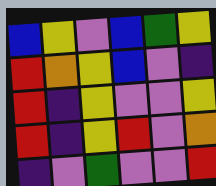[["blue", "yellow", "violet", "blue", "green", "yellow"], ["red", "orange", "yellow", "blue", "violet", "indigo"], ["red", "indigo", "yellow", "violet", "violet", "yellow"], ["red", "indigo", "yellow", "red", "violet", "orange"], ["indigo", "violet", "green", "violet", "violet", "red"]]